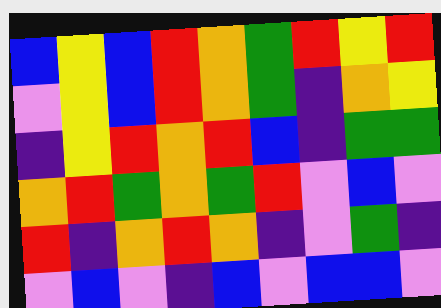[["blue", "yellow", "blue", "red", "orange", "green", "red", "yellow", "red"], ["violet", "yellow", "blue", "red", "orange", "green", "indigo", "orange", "yellow"], ["indigo", "yellow", "red", "orange", "red", "blue", "indigo", "green", "green"], ["orange", "red", "green", "orange", "green", "red", "violet", "blue", "violet"], ["red", "indigo", "orange", "red", "orange", "indigo", "violet", "green", "indigo"], ["violet", "blue", "violet", "indigo", "blue", "violet", "blue", "blue", "violet"]]